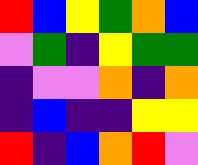[["red", "blue", "yellow", "green", "orange", "blue"], ["violet", "green", "indigo", "yellow", "green", "green"], ["indigo", "violet", "violet", "orange", "indigo", "orange"], ["indigo", "blue", "indigo", "indigo", "yellow", "yellow"], ["red", "indigo", "blue", "orange", "red", "violet"]]